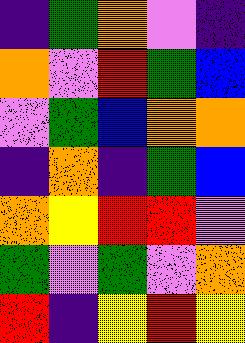[["indigo", "green", "orange", "violet", "indigo"], ["orange", "violet", "red", "green", "blue"], ["violet", "green", "blue", "orange", "orange"], ["indigo", "orange", "indigo", "green", "blue"], ["orange", "yellow", "red", "red", "violet"], ["green", "violet", "green", "violet", "orange"], ["red", "indigo", "yellow", "red", "yellow"]]